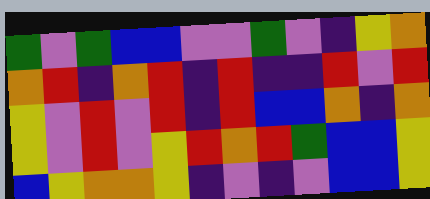[["green", "violet", "green", "blue", "blue", "violet", "violet", "green", "violet", "indigo", "yellow", "orange"], ["orange", "red", "indigo", "orange", "red", "indigo", "red", "indigo", "indigo", "red", "violet", "red"], ["yellow", "violet", "red", "violet", "red", "indigo", "red", "blue", "blue", "orange", "indigo", "orange"], ["yellow", "violet", "red", "violet", "yellow", "red", "orange", "red", "green", "blue", "blue", "yellow"], ["blue", "yellow", "orange", "orange", "yellow", "indigo", "violet", "indigo", "violet", "blue", "blue", "yellow"]]